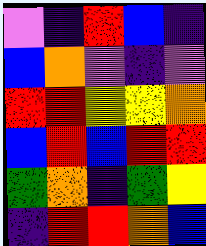[["violet", "indigo", "red", "blue", "indigo"], ["blue", "orange", "violet", "indigo", "violet"], ["red", "red", "yellow", "yellow", "orange"], ["blue", "red", "blue", "red", "red"], ["green", "orange", "indigo", "green", "yellow"], ["indigo", "red", "red", "orange", "blue"]]